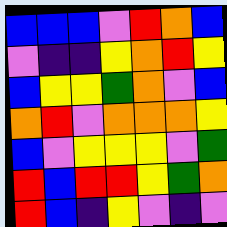[["blue", "blue", "blue", "violet", "red", "orange", "blue"], ["violet", "indigo", "indigo", "yellow", "orange", "red", "yellow"], ["blue", "yellow", "yellow", "green", "orange", "violet", "blue"], ["orange", "red", "violet", "orange", "orange", "orange", "yellow"], ["blue", "violet", "yellow", "yellow", "yellow", "violet", "green"], ["red", "blue", "red", "red", "yellow", "green", "orange"], ["red", "blue", "indigo", "yellow", "violet", "indigo", "violet"]]